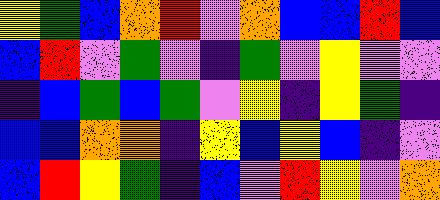[["yellow", "green", "blue", "orange", "red", "violet", "orange", "blue", "blue", "red", "blue"], ["blue", "red", "violet", "green", "violet", "indigo", "green", "violet", "yellow", "violet", "violet"], ["indigo", "blue", "green", "blue", "green", "violet", "yellow", "indigo", "yellow", "green", "indigo"], ["blue", "blue", "orange", "orange", "indigo", "yellow", "blue", "yellow", "blue", "indigo", "violet"], ["blue", "red", "yellow", "green", "indigo", "blue", "violet", "red", "yellow", "violet", "orange"]]